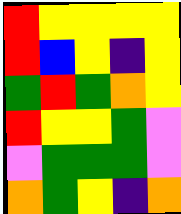[["red", "yellow", "yellow", "yellow", "yellow"], ["red", "blue", "yellow", "indigo", "yellow"], ["green", "red", "green", "orange", "yellow"], ["red", "yellow", "yellow", "green", "violet"], ["violet", "green", "green", "green", "violet"], ["orange", "green", "yellow", "indigo", "orange"]]